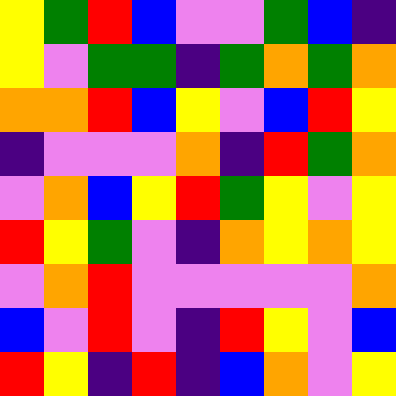[["yellow", "green", "red", "blue", "violet", "violet", "green", "blue", "indigo"], ["yellow", "violet", "green", "green", "indigo", "green", "orange", "green", "orange"], ["orange", "orange", "red", "blue", "yellow", "violet", "blue", "red", "yellow"], ["indigo", "violet", "violet", "violet", "orange", "indigo", "red", "green", "orange"], ["violet", "orange", "blue", "yellow", "red", "green", "yellow", "violet", "yellow"], ["red", "yellow", "green", "violet", "indigo", "orange", "yellow", "orange", "yellow"], ["violet", "orange", "red", "violet", "violet", "violet", "violet", "violet", "orange"], ["blue", "violet", "red", "violet", "indigo", "red", "yellow", "violet", "blue"], ["red", "yellow", "indigo", "red", "indigo", "blue", "orange", "violet", "yellow"]]